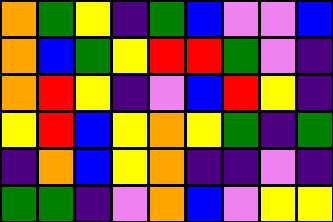[["orange", "green", "yellow", "indigo", "green", "blue", "violet", "violet", "blue"], ["orange", "blue", "green", "yellow", "red", "red", "green", "violet", "indigo"], ["orange", "red", "yellow", "indigo", "violet", "blue", "red", "yellow", "indigo"], ["yellow", "red", "blue", "yellow", "orange", "yellow", "green", "indigo", "green"], ["indigo", "orange", "blue", "yellow", "orange", "indigo", "indigo", "violet", "indigo"], ["green", "green", "indigo", "violet", "orange", "blue", "violet", "yellow", "yellow"]]